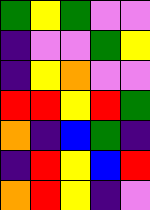[["green", "yellow", "green", "violet", "violet"], ["indigo", "violet", "violet", "green", "yellow"], ["indigo", "yellow", "orange", "violet", "violet"], ["red", "red", "yellow", "red", "green"], ["orange", "indigo", "blue", "green", "indigo"], ["indigo", "red", "yellow", "blue", "red"], ["orange", "red", "yellow", "indigo", "violet"]]